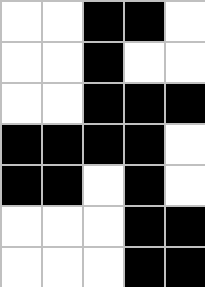[["white", "white", "black", "black", "white"], ["white", "white", "black", "white", "white"], ["white", "white", "black", "black", "black"], ["black", "black", "black", "black", "white"], ["black", "black", "white", "black", "white"], ["white", "white", "white", "black", "black"], ["white", "white", "white", "black", "black"]]